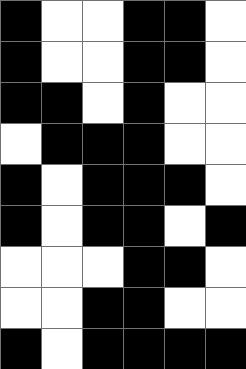[["black", "white", "white", "black", "black", "white"], ["black", "white", "white", "black", "black", "white"], ["black", "black", "white", "black", "white", "white"], ["white", "black", "black", "black", "white", "white"], ["black", "white", "black", "black", "black", "white"], ["black", "white", "black", "black", "white", "black"], ["white", "white", "white", "black", "black", "white"], ["white", "white", "black", "black", "white", "white"], ["black", "white", "black", "black", "black", "black"]]